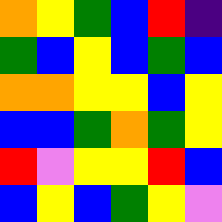[["orange", "yellow", "green", "blue", "red", "indigo"], ["green", "blue", "yellow", "blue", "green", "blue"], ["orange", "orange", "yellow", "yellow", "blue", "yellow"], ["blue", "blue", "green", "orange", "green", "yellow"], ["red", "violet", "yellow", "yellow", "red", "blue"], ["blue", "yellow", "blue", "green", "yellow", "violet"]]